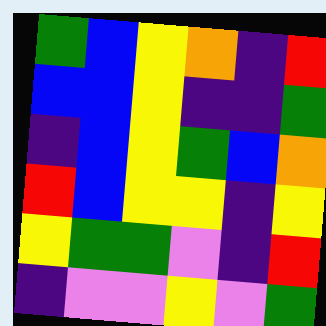[["green", "blue", "yellow", "orange", "indigo", "red"], ["blue", "blue", "yellow", "indigo", "indigo", "green"], ["indigo", "blue", "yellow", "green", "blue", "orange"], ["red", "blue", "yellow", "yellow", "indigo", "yellow"], ["yellow", "green", "green", "violet", "indigo", "red"], ["indigo", "violet", "violet", "yellow", "violet", "green"]]